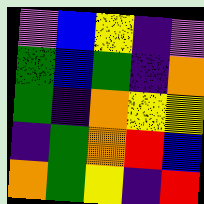[["violet", "blue", "yellow", "indigo", "violet"], ["green", "blue", "green", "indigo", "orange"], ["green", "indigo", "orange", "yellow", "yellow"], ["indigo", "green", "orange", "red", "blue"], ["orange", "green", "yellow", "indigo", "red"]]